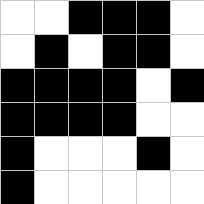[["white", "white", "black", "black", "black", "white"], ["white", "black", "white", "black", "black", "white"], ["black", "black", "black", "black", "white", "black"], ["black", "black", "black", "black", "white", "white"], ["black", "white", "white", "white", "black", "white"], ["black", "white", "white", "white", "white", "white"]]